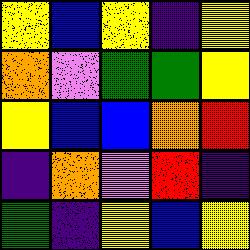[["yellow", "blue", "yellow", "indigo", "yellow"], ["orange", "violet", "green", "green", "yellow"], ["yellow", "blue", "blue", "orange", "red"], ["indigo", "orange", "violet", "red", "indigo"], ["green", "indigo", "yellow", "blue", "yellow"]]